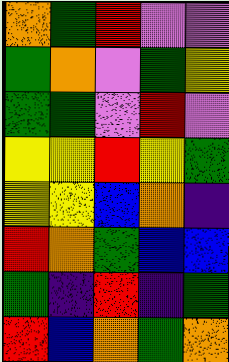[["orange", "green", "red", "violet", "violet"], ["green", "orange", "violet", "green", "yellow"], ["green", "green", "violet", "red", "violet"], ["yellow", "yellow", "red", "yellow", "green"], ["yellow", "yellow", "blue", "orange", "indigo"], ["red", "orange", "green", "blue", "blue"], ["green", "indigo", "red", "indigo", "green"], ["red", "blue", "orange", "green", "orange"]]